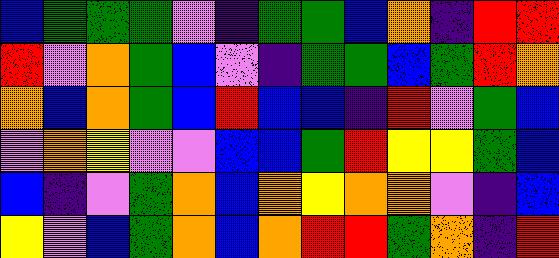[["blue", "green", "green", "green", "violet", "indigo", "green", "green", "blue", "orange", "indigo", "red", "red"], ["red", "violet", "orange", "green", "blue", "violet", "indigo", "green", "green", "blue", "green", "red", "orange"], ["orange", "blue", "orange", "green", "blue", "red", "blue", "blue", "indigo", "red", "violet", "green", "blue"], ["violet", "orange", "yellow", "violet", "violet", "blue", "blue", "green", "red", "yellow", "yellow", "green", "blue"], ["blue", "indigo", "violet", "green", "orange", "blue", "orange", "yellow", "orange", "orange", "violet", "indigo", "blue"], ["yellow", "violet", "blue", "green", "orange", "blue", "orange", "red", "red", "green", "orange", "indigo", "red"]]